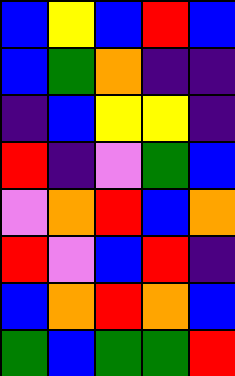[["blue", "yellow", "blue", "red", "blue"], ["blue", "green", "orange", "indigo", "indigo"], ["indigo", "blue", "yellow", "yellow", "indigo"], ["red", "indigo", "violet", "green", "blue"], ["violet", "orange", "red", "blue", "orange"], ["red", "violet", "blue", "red", "indigo"], ["blue", "orange", "red", "orange", "blue"], ["green", "blue", "green", "green", "red"]]